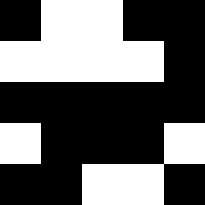[["black", "white", "white", "black", "black"], ["white", "white", "white", "white", "black"], ["black", "black", "black", "black", "black"], ["white", "black", "black", "black", "white"], ["black", "black", "white", "white", "black"]]